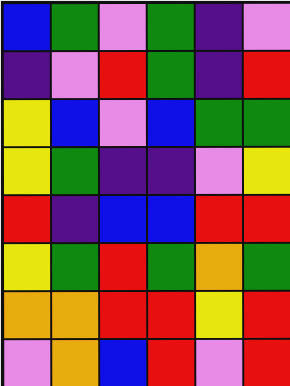[["blue", "green", "violet", "green", "indigo", "violet"], ["indigo", "violet", "red", "green", "indigo", "red"], ["yellow", "blue", "violet", "blue", "green", "green"], ["yellow", "green", "indigo", "indigo", "violet", "yellow"], ["red", "indigo", "blue", "blue", "red", "red"], ["yellow", "green", "red", "green", "orange", "green"], ["orange", "orange", "red", "red", "yellow", "red"], ["violet", "orange", "blue", "red", "violet", "red"]]